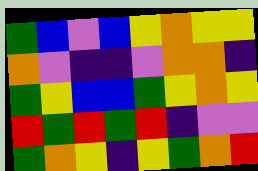[["green", "blue", "violet", "blue", "yellow", "orange", "yellow", "yellow"], ["orange", "violet", "indigo", "indigo", "violet", "orange", "orange", "indigo"], ["green", "yellow", "blue", "blue", "green", "yellow", "orange", "yellow"], ["red", "green", "red", "green", "red", "indigo", "violet", "violet"], ["green", "orange", "yellow", "indigo", "yellow", "green", "orange", "red"]]